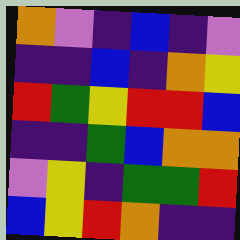[["orange", "violet", "indigo", "blue", "indigo", "violet"], ["indigo", "indigo", "blue", "indigo", "orange", "yellow"], ["red", "green", "yellow", "red", "red", "blue"], ["indigo", "indigo", "green", "blue", "orange", "orange"], ["violet", "yellow", "indigo", "green", "green", "red"], ["blue", "yellow", "red", "orange", "indigo", "indigo"]]